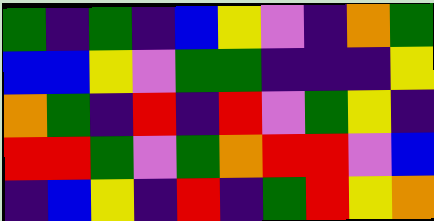[["green", "indigo", "green", "indigo", "blue", "yellow", "violet", "indigo", "orange", "green"], ["blue", "blue", "yellow", "violet", "green", "green", "indigo", "indigo", "indigo", "yellow"], ["orange", "green", "indigo", "red", "indigo", "red", "violet", "green", "yellow", "indigo"], ["red", "red", "green", "violet", "green", "orange", "red", "red", "violet", "blue"], ["indigo", "blue", "yellow", "indigo", "red", "indigo", "green", "red", "yellow", "orange"]]